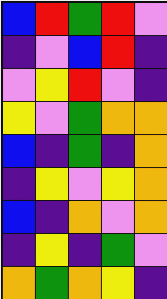[["blue", "red", "green", "red", "violet"], ["indigo", "violet", "blue", "red", "indigo"], ["violet", "yellow", "red", "violet", "indigo"], ["yellow", "violet", "green", "orange", "orange"], ["blue", "indigo", "green", "indigo", "orange"], ["indigo", "yellow", "violet", "yellow", "orange"], ["blue", "indigo", "orange", "violet", "orange"], ["indigo", "yellow", "indigo", "green", "violet"], ["orange", "green", "orange", "yellow", "indigo"]]